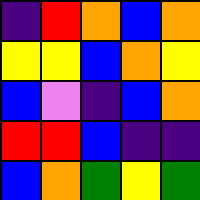[["indigo", "red", "orange", "blue", "orange"], ["yellow", "yellow", "blue", "orange", "yellow"], ["blue", "violet", "indigo", "blue", "orange"], ["red", "red", "blue", "indigo", "indigo"], ["blue", "orange", "green", "yellow", "green"]]